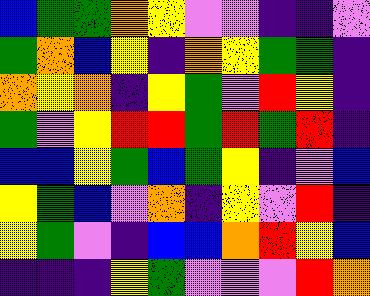[["blue", "green", "green", "orange", "yellow", "violet", "violet", "indigo", "indigo", "violet"], ["green", "orange", "blue", "yellow", "indigo", "orange", "yellow", "green", "green", "indigo"], ["orange", "yellow", "orange", "indigo", "yellow", "green", "violet", "red", "yellow", "indigo"], ["green", "violet", "yellow", "red", "red", "green", "red", "green", "red", "indigo"], ["blue", "blue", "yellow", "green", "blue", "green", "yellow", "indigo", "violet", "blue"], ["yellow", "green", "blue", "violet", "orange", "indigo", "yellow", "violet", "red", "indigo"], ["yellow", "green", "violet", "indigo", "blue", "blue", "orange", "red", "yellow", "blue"], ["indigo", "indigo", "indigo", "yellow", "green", "violet", "violet", "violet", "red", "orange"]]